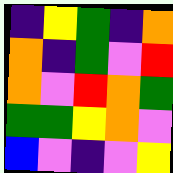[["indigo", "yellow", "green", "indigo", "orange"], ["orange", "indigo", "green", "violet", "red"], ["orange", "violet", "red", "orange", "green"], ["green", "green", "yellow", "orange", "violet"], ["blue", "violet", "indigo", "violet", "yellow"]]